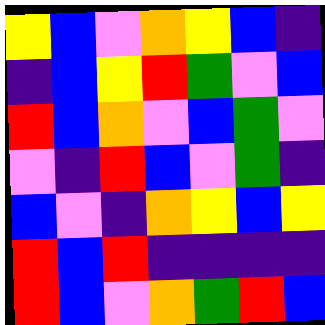[["yellow", "blue", "violet", "orange", "yellow", "blue", "indigo"], ["indigo", "blue", "yellow", "red", "green", "violet", "blue"], ["red", "blue", "orange", "violet", "blue", "green", "violet"], ["violet", "indigo", "red", "blue", "violet", "green", "indigo"], ["blue", "violet", "indigo", "orange", "yellow", "blue", "yellow"], ["red", "blue", "red", "indigo", "indigo", "indigo", "indigo"], ["red", "blue", "violet", "orange", "green", "red", "blue"]]